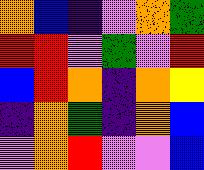[["orange", "blue", "indigo", "violet", "orange", "green"], ["red", "red", "violet", "green", "violet", "red"], ["blue", "red", "orange", "indigo", "orange", "yellow"], ["indigo", "orange", "green", "indigo", "orange", "blue"], ["violet", "orange", "red", "violet", "violet", "blue"]]